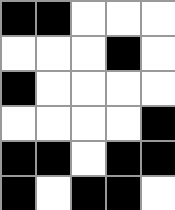[["black", "black", "white", "white", "white"], ["white", "white", "white", "black", "white"], ["black", "white", "white", "white", "white"], ["white", "white", "white", "white", "black"], ["black", "black", "white", "black", "black"], ["black", "white", "black", "black", "white"]]